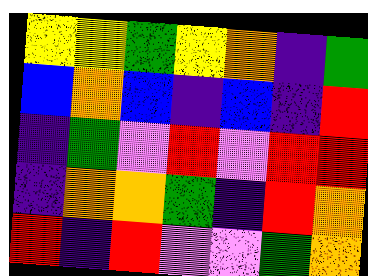[["yellow", "yellow", "green", "yellow", "orange", "indigo", "green"], ["blue", "orange", "blue", "indigo", "blue", "indigo", "red"], ["indigo", "green", "violet", "red", "violet", "red", "red"], ["indigo", "orange", "orange", "green", "indigo", "red", "orange"], ["red", "indigo", "red", "violet", "violet", "green", "orange"]]